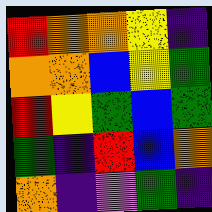[["red", "orange", "orange", "yellow", "indigo"], ["orange", "orange", "blue", "yellow", "green"], ["red", "yellow", "green", "blue", "green"], ["green", "indigo", "red", "blue", "orange"], ["orange", "indigo", "violet", "green", "indigo"]]